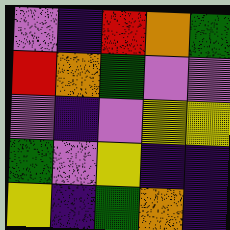[["violet", "indigo", "red", "orange", "green"], ["red", "orange", "green", "violet", "violet"], ["violet", "indigo", "violet", "yellow", "yellow"], ["green", "violet", "yellow", "indigo", "indigo"], ["yellow", "indigo", "green", "orange", "indigo"]]